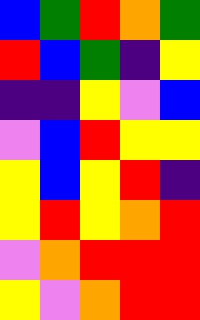[["blue", "green", "red", "orange", "green"], ["red", "blue", "green", "indigo", "yellow"], ["indigo", "indigo", "yellow", "violet", "blue"], ["violet", "blue", "red", "yellow", "yellow"], ["yellow", "blue", "yellow", "red", "indigo"], ["yellow", "red", "yellow", "orange", "red"], ["violet", "orange", "red", "red", "red"], ["yellow", "violet", "orange", "red", "red"]]